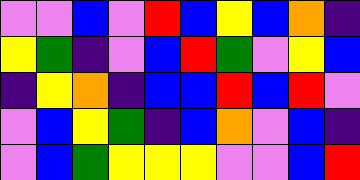[["violet", "violet", "blue", "violet", "red", "blue", "yellow", "blue", "orange", "indigo"], ["yellow", "green", "indigo", "violet", "blue", "red", "green", "violet", "yellow", "blue"], ["indigo", "yellow", "orange", "indigo", "blue", "blue", "red", "blue", "red", "violet"], ["violet", "blue", "yellow", "green", "indigo", "blue", "orange", "violet", "blue", "indigo"], ["violet", "blue", "green", "yellow", "yellow", "yellow", "violet", "violet", "blue", "red"]]